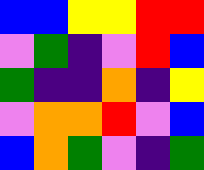[["blue", "blue", "yellow", "yellow", "red", "red"], ["violet", "green", "indigo", "violet", "red", "blue"], ["green", "indigo", "indigo", "orange", "indigo", "yellow"], ["violet", "orange", "orange", "red", "violet", "blue"], ["blue", "orange", "green", "violet", "indigo", "green"]]